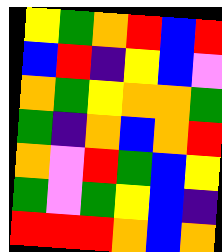[["yellow", "green", "orange", "red", "blue", "red"], ["blue", "red", "indigo", "yellow", "blue", "violet"], ["orange", "green", "yellow", "orange", "orange", "green"], ["green", "indigo", "orange", "blue", "orange", "red"], ["orange", "violet", "red", "green", "blue", "yellow"], ["green", "violet", "green", "yellow", "blue", "indigo"], ["red", "red", "red", "orange", "blue", "orange"]]